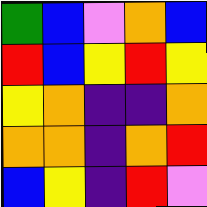[["green", "blue", "violet", "orange", "blue"], ["red", "blue", "yellow", "red", "yellow"], ["yellow", "orange", "indigo", "indigo", "orange"], ["orange", "orange", "indigo", "orange", "red"], ["blue", "yellow", "indigo", "red", "violet"]]